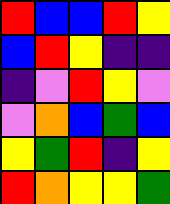[["red", "blue", "blue", "red", "yellow"], ["blue", "red", "yellow", "indigo", "indigo"], ["indigo", "violet", "red", "yellow", "violet"], ["violet", "orange", "blue", "green", "blue"], ["yellow", "green", "red", "indigo", "yellow"], ["red", "orange", "yellow", "yellow", "green"]]